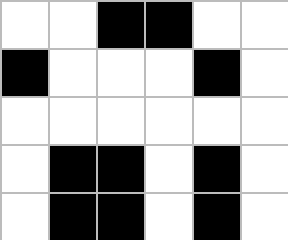[["white", "white", "black", "black", "white", "white"], ["black", "white", "white", "white", "black", "white"], ["white", "white", "white", "white", "white", "white"], ["white", "black", "black", "white", "black", "white"], ["white", "black", "black", "white", "black", "white"]]